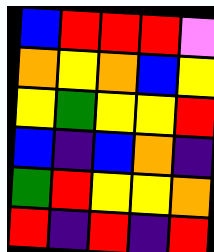[["blue", "red", "red", "red", "violet"], ["orange", "yellow", "orange", "blue", "yellow"], ["yellow", "green", "yellow", "yellow", "red"], ["blue", "indigo", "blue", "orange", "indigo"], ["green", "red", "yellow", "yellow", "orange"], ["red", "indigo", "red", "indigo", "red"]]